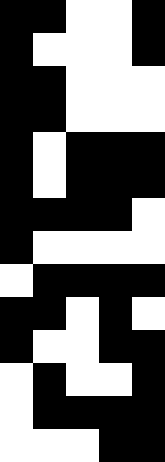[["black", "black", "white", "white", "black"], ["black", "white", "white", "white", "black"], ["black", "black", "white", "white", "white"], ["black", "black", "white", "white", "white"], ["black", "white", "black", "black", "black"], ["black", "white", "black", "black", "black"], ["black", "black", "black", "black", "white"], ["black", "white", "white", "white", "white"], ["white", "black", "black", "black", "black"], ["black", "black", "white", "black", "white"], ["black", "white", "white", "black", "black"], ["white", "black", "white", "white", "black"], ["white", "black", "black", "black", "black"], ["white", "white", "white", "black", "black"]]